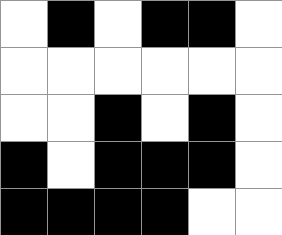[["white", "black", "white", "black", "black", "white"], ["white", "white", "white", "white", "white", "white"], ["white", "white", "black", "white", "black", "white"], ["black", "white", "black", "black", "black", "white"], ["black", "black", "black", "black", "white", "white"]]